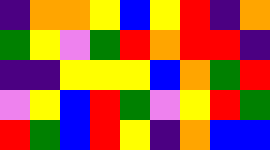[["indigo", "orange", "orange", "yellow", "blue", "yellow", "red", "indigo", "orange"], ["green", "yellow", "violet", "green", "red", "orange", "red", "red", "indigo"], ["indigo", "indigo", "yellow", "yellow", "yellow", "blue", "orange", "green", "red"], ["violet", "yellow", "blue", "red", "green", "violet", "yellow", "red", "green"], ["red", "green", "blue", "red", "yellow", "indigo", "orange", "blue", "blue"]]